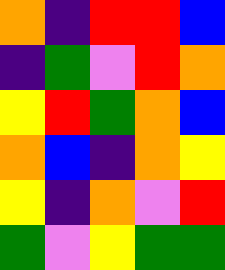[["orange", "indigo", "red", "red", "blue"], ["indigo", "green", "violet", "red", "orange"], ["yellow", "red", "green", "orange", "blue"], ["orange", "blue", "indigo", "orange", "yellow"], ["yellow", "indigo", "orange", "violet", "red"], ["green", "violet", "yellow", "green", "green"]]